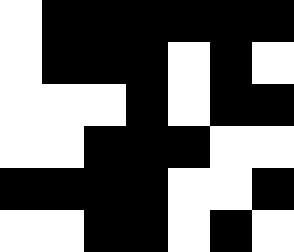[["white", "black", "black", "black", "black", "black", "black"], ["white", "black", "black", "black", "white", "black", "white"], ["white", "white", "white", "black", "white", "black", "black"], ["white", "white", "black", "black", "black", "white", "white"], ["black", "black", "black", "black", "white", "white", "black"], ["white", "white", "black", "black", "white", "black", "white"]]